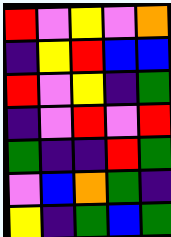[["red", "violet", "yellow", "violet", "orange"], ["indigo", "yellow", "red", "blue", "blue"], ["red", "violet", "yellow", "indigo", "green"], ["indigo", "violet", "red", "violet", "red"], ["green", "indigo", "indigo", "red", "green"], ["violet", "blue", "orange", "green", "indigo"], ["yellow", "indigo", "green", "blue", "green"]]